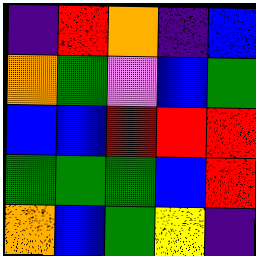[["indigo", "red", "orange", "indigo", "blue"], ["orange", "green", "violet", "blue", "green"], ["blue", "blue", "red", "red", "red"], ["green", "green", "green", "blue", "red"], ["orange", "blue", "green", "yellow", "indigo"]]